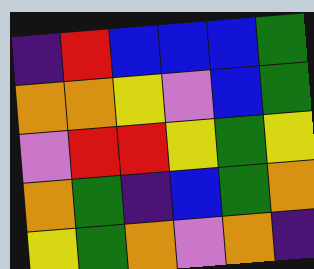[["indigo", "red", "blue", "blue", "blue", "green"], ["orange", "orange", "yellow", "violet", "blue", "green"], ["violet", "red", "red", "yellow", "green", "yellow"], ["orange", "green", "indigo", "blue", "green", "orange"], ["yellow", "green", "orange", "violet", "orange", "indigo"]]